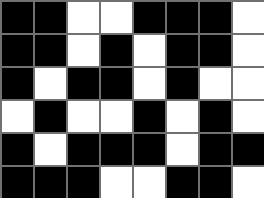[["black", "black", "white", "white", "black", "black", "black", "white"], ["black", "black", "white", "black", "white", "black", "black", "white"], ["black", "white", "black", "black", "white", "black", "white", "white"], ["white", "black", "white", "white", "black", "white", "black", "white"], ["black", "white", "black", "black", "black", "white", "black", "black"], ["black", "black", "black", "white", "white", "black", "black", "white"]]